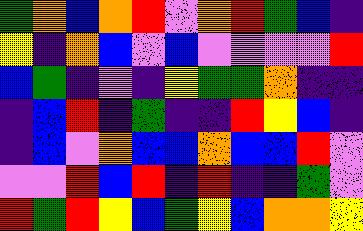[["green", "orange", "blue", "orange", "red", "violet", "orange", "red", "green", "blue", "indigo"], ["yellow", "indigo", "orange", "blue", "violet", "blue", "violet", "violet", "violet", "violet", "red"], ["blue", "green", "indigo", "violet", "indigo", "yellow", "green", "green", "orange", "indigo", "indigo"], ["indigo", "blue", "red", "indigo", "green", "indigo", "indigo", "red", "yellow", "blue", "indigo"], ["indigo", "blue", "violet", "orange", "blue", "blue", "orange", "blue", "blue", "red", "violet"], ["violet", "violet", "red", "blue", "red", "indigo", "red", "indigo", "indigo", "green", "violet"], ["red", "green", "red", "yellow", "blue", "green", "yellow", "blue", "orange", "orange", "yellow"]]